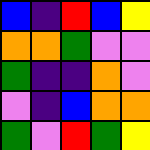[["blue", "indigo", "red", "blue", "yellow"], ["orange", "orange", "green", "violet", "violet"], ["green", "indigo", "indigo", "orange", "violet"], ["violet", "indigo", "blue", "orange", "orange"], ["green", "violet", "red", "green", "yellow"]]